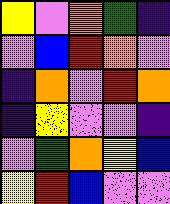[["yellow", "violet", "orange", "green", "indigo"], ["violet", "blue", "red", "orange", "violet"], ["indigo", "orange", "violet", "red", "orange"], ["indigo", "yellow", "violet", "violet", "indigo"], ["violet", "green", "orange", "yellow", "blue"], ["yellow", "red", "blue", "violet", "violet"]]